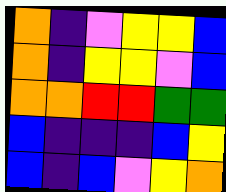[["orange", "indigo", "violet", "yellow", "yellow", "blue"], ["orange", "indigo", "yellow", "yellow", "violet", "blue"], ["orange", "orange", "red", "red", "green", "green"], ["blue", "indigo", "indigo", "indigo", "blue", "yellow"], ["blue", "indigo", "blue", "violet", "yellow", "orange"]]